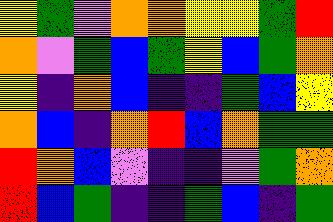[["yellow", "green", "violet", "orange", "orange", "yellow", "yellow", "green", "red"], ["orange", "violet", "green", "blue", "green", "yellow", "blue", "green", "orange"], ["yellow", "indigo", "orange", "blue", "indigo", "indigo", "green", "blue", "yellow"], ["orange", "blue", "indigo", "orange", "red", "blue", "orange", "green", "green"], ["red", "orange", "blue", "violet", "indigo", "indigo", "violet", "green", "orange"], ["red", "blue", "green", "indigo", "indigo", "green", "blue", "indigo", "green"]]